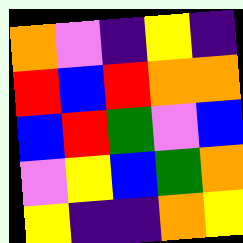[["orange", "violet", "indigo", "yellow", "indigo"], ["red", "blue", "red", "orange", "orange"], ["blue", "red", "green", "violet", "blue"], ["violet", "yellow", "blue", "green", "orange"], ["yellow", "indigo", "indigo", "orange", "yellow"]]